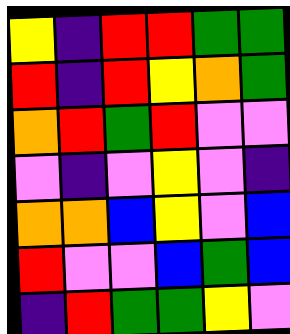[["yellow", "indigo", "red", "red", "green", "green"], ["red", "indigo", "red", "yellow", "orange", "green"], ["orange", "red", "green", "red", "violet", "violet"], ["violet", "indigo", "violet", "yellow", "violet", "indigo"], ["orange", "orange", "blue", "yellow", "violet", "blue"], ["red", "violet", "violet", "blue", "green", "blue"], ["indigo", "red", "green", "green", "yellow", "violet"]]